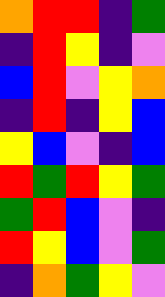[["orange", "red", "red", "indigo", "green"], ["indigo", "red", "yellow", "indigo", "violet"], ["blue", "red", "violet", "yellow", "orange"], ["indigo", "red", "indigo", "yellow", "blue"], ["yellow", "blue", "violet", "indigo", "blue"], ["red", "green", "red", "yellow", "green"], ["green", "red", "blue", "violet", "indigo"], ["red", "yellow", "blue", "violet", "green"], ["indigo", "orange", "green", "yellow", "violet"]]